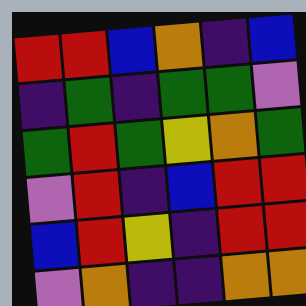[["red", "red", "blue", "orange", "indigo", "blue"], ["indigo", "green", "indigo", "green", "green", "violet"], ["green", "red", "green", "yellow", "orange", "green"], ["violet", "red", "indigo", "blue", "red", "red"], ["blue", "red", "yellow", "indigo", "red", "red"], ["violet", "orange", "indigo", "indigo", "orange", "orange"]]